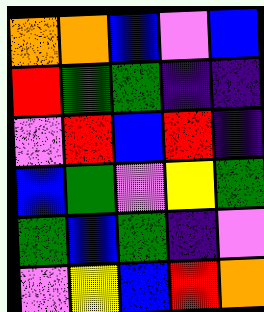[["orange", "orange", "blue", "violet", "blue"], ["red", "green", "green", "indigo", "indigo"], ["violet", "red", "blue", "red", "indigo"], ["blue", "green", "violet", "yellow", "green"], ["green", "blue", "green", "indigo", "violet"], ["violet", "yellow", "blue", "red", "orange"]]